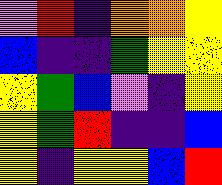[["violet", "red", "indigo", "orange", "orange", "yellow"], ["blue", "indigo", "indigo", "green", "yellow", "yellow"], ["yellow", "green", "blue", "violet", "indigo", "yellow"], ["yellow", "green", "red", "indigo", "indigo", "blue"], ["yellow", "indigo", "yellow", "yellow", "blue", "red"]]